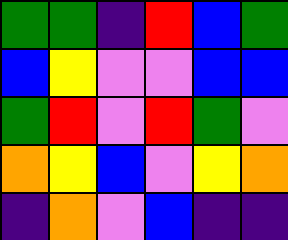[["green", "green", "indigo", "red", "blue", "green"], ["blue", "yellow", "violet", "violet", "blue", "blue"], ["green", "red", "violet", "red", "green", "violet"], ["orange", "yellow", "blue", "violet", "yellow", "orange"], ["indigo", "orange", "violet", "blue", "indigo", "indigo"]]